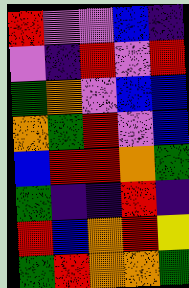[["red", "violet", "violet", "blue", "indigo"], ["violet", "indigo", "red", "violet", "red"], ["green", "orange", "violet", "blue", "blue"], ["orange", "green", "red", "violet", "blue"], ["blue", "red", "red", "orange", "green"], ["green", "indigo", "indigo", "red", "indigo"], ["red", "blue", "orange", "red", "yellow"], ["green", "red", "orange", "orange", "green"]]